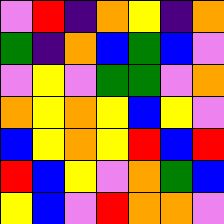[["violet", "red", "indigo", "orange", "yellow", "indigo", "orange"], ["green", "indigo", "orange", "blue", "green", "blue", "violet"], ["violet", "yellow", "violet", "green", "green", "violet", "orange"], ["orange", "yellow", "orange", "yellow", "blue", "yellow", "violet"], ["blue", "yellow", "orange", "yellow", "red", "blue", "red"], ["red", "blue", "yellow", "violet", "orange", "green", "blue"], ["yellow", "blue", "violet", "red", "orange", "orange", "violet"]]